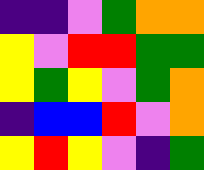[["indigo", "indigo", "violet", "green", "orange", "orange"], ["yellow", "violet", "red", "red", "green", "green"], ["yellow", "green", "yellow", "violet", "green", "orange"], ["indigo", "blue", "blue", "red", "violet", "orange"], ["yellow", "red", "yellow", "violet", "indigo", "green"]]